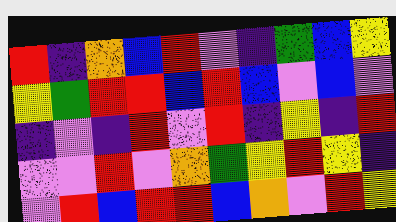[["red", "indigo", "orange", "blue", "red", "violet", "indigo", "green", "blue", "yellow"], ["yellow", "green", "red", "red", "blue", "red", "blue", "violet", "blue", "violet"], ["indigo", "violet", "indigo", "red", "violet", "red", "indigo", "yellow", "indigo", "red"], ["violet", "violet", "red", "violet", "orange", "green", "yellow", "red", "yellow", "indigo"], ["violet", "red", "blue", "red", "red", "blue", "orange", "violet", "red", "yellow"]]